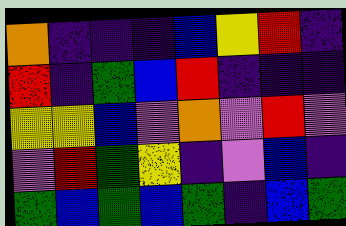[["orange", "indigo", "indigo", "indigo", "blue", "yellow", "red", "indigo"], ["red", "indigo", "green", "blue", "red", "indigo", "indigo", "indigo"], ["yellow", "yellow", "blue", "violet", "orange", "violet", "red", "violet"], ["violet", "red", "green", "yellow", "indigo", "violet", "blue", "indigo"], ["green", "blue", "green", "blue", "green", "indigo", "blue", "green"]]